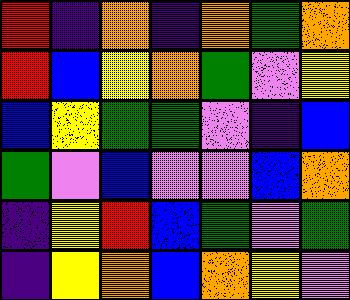[["red", "indigo", "orange", "indigo", "orange", "green", "orange"], ["red", "blue", "yellow", "orange", "green", "violet", "yellow"], ["blue", "yellow", "green", "green", "violet", "indigo", "blue"], ["green", "violet", "blue", "violet", "violet", "blue", "orange"], ["indigo", "yellow", "red", "blue", "green", "violet", "green"], ["indigo", "yellow", "orange", "blue", "orange", "yellow", "violet"]]